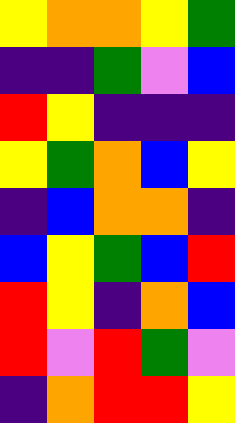[["yellow", "orange", "orange", "yellow", "green"], ["indigo", "indigo", "green", "violet", "blue"], ["red", "yellow", "indigo", "indigo", "indigo"], ["yellow", "green", "orange", "blue", "yellow"], ["indigo", "blue", "orange", "orange", "indigo"], ["blue", "yellow", "green", "blue", "red"], ["red", "yellow", "indigo", "orange", "blue"], ["red", "violet", "red", "green", "violet"], ["indigo", "orange", "red", "red", "yellow"]]